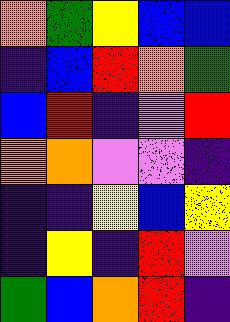[["orange", "green", "yellow", "blue", "blue"], ["indigo", "blue", "red", "orange", "green"], ["blue", "red", "indigo", "violet", "red"], ["orange", "orange", "violet", "violet", "indigo"], ["indigo", "indigo", "yellow", "blue", "yellow"], ["indigo", "yellow", "indigo", "red", "violet"], ["green", "blue", "orange", "red", "indigo"]]